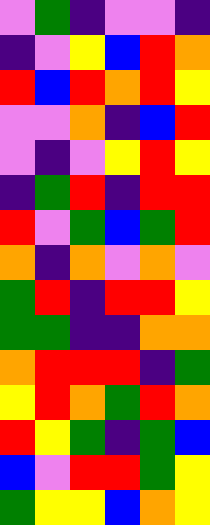[["violet", "green", "indigo", "violet", "violet", "indigo"], ["indigo", "violet", "yellow", "blue", "red", "orange"], ["red", "blue", "red", "orange", "red", "yellow"], ["violet", "violet", "orange", "indigo", "blue", "red"], ["violet", "indigo", "violet", "yellow", "red", "yellow"], ["indigo", "green", "red", "indigo", "red", "red"], ["red", "violet", "green", "blue", "green", "red"], ["orange", "indigo", "orange", "violet", "orange", "violet"], ["green", "red", "indigo", "red", "red", "yellow"], ["green", "green", "indigo", "indigo", "orange", "orange"], ["orange", "red", "red", "red", "indigo", "green"], ["yellow", "red", "orange", "green", "red", "orange"], ["red", "yellow", "green", "indigo", "green", "blue"], ["blue", "violet", "red", "red", "green", "yellow"], ["green", "yellow", "yellow", "blue", "orange", "yellow"]]